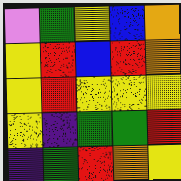[["violet", "green", "yellow", "blue", "orange"], ["yellow", "red", "blue", "red", "orange"], ["yellow", "red", "yellow", "yellow", "yellow"], ["yellow", "indigo", "green", "green", "red"], ["indigo", "green", "red", "orange", "yellow"]]